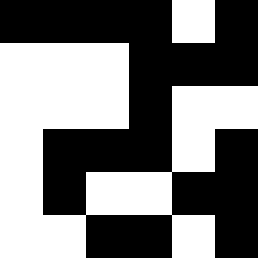[["black", "black", "black", "black", "white", "black"], ["white", "white", "white", "black", "black", "black"], ["white", "white", "white", "black", "white", "white"], ["white", "black", "black", "black", "white", "black"], ["white", "black", "white", "white", "black", "black"], ["white", "white", "black", "black", "white", "black"]]